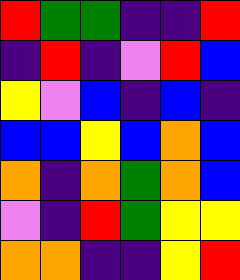[["red", "green", "green", "indigo", "indigo", "red"], ["indigo", "red", "indigo", "violet", "red", "blue"], ["yellow", "violet", "blue", "indigo", "blue", "indigo"], ["blue", "blue", "yellow", "blue", "orange", "blue"], ["orange", "indigo", "orange", "green", "orange", "blue"], ["violet", "indigo", "red", "green", "yellow", "yellow"], ["orange", "orange", "indigo", "indigo", "yellow", "red"]]